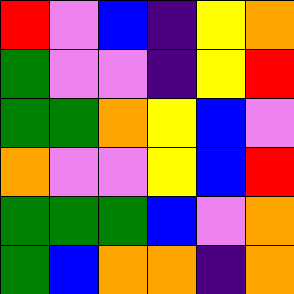[["red", "violet", "blue", "indigo", "yellow", "orange"], ["green", "violet", "violet", "indigo", "yellow", "red"], ["green", "green", "orange", "yellow", "blue", "violet"], ["orange", "violet", "violet", "yellow", "blue", "red"], ["green", "green", "green", "blue", "violet", "orange"], ["green", "blue", "orange", "orange", "indigo", "orange"]]